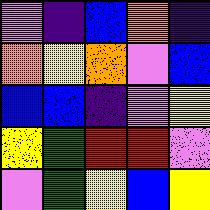[["violet", "indigo", "blue", "orange", "indigo"], ["orange", "yellow", "orange", "violet", "blue"], ["blue", "blue", "indigo", "violet", "yellow"], ["yellow", "green", "red", "red", "violet"], ["violet", "green", "yellow", "blue", "yellow"]]